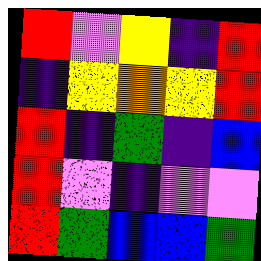[["red", "violet", "yellow", "indigo", "red"], ["indigo", "yellow", "orange", "yellow", "red"], ["red", "indigo", "green", "indigo", "blue"], ["red", "violet", "indigo", "violet", "violet"], ["red", "green", "blue", "blue", "green"]]